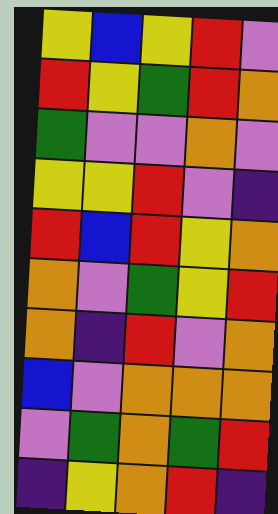[["yellow", "blue", "yellow", "red", "violet"], ["red", "yellow", "green", "red", "orange"], ["green", "violet", "violet", "orange", "violet"], ["yellow", "yellow", "red", "violet", "indigo"], ["red", "blue", "red", "yellow", "orange"], ["orange", "violet", "green", "yellow", "red"], ["orange", "indigo", "red", "violet", "orange"], ["blue", "violet", "orange", "orange", "orange"], ["violet", "green", "orange", "green", "red"], ["indigo", "yellow", "orange", "red", "indigo"]]